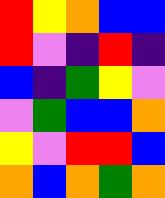[["red", "yellow", "orange", "blue", "blue"], ["red", "violet", "indigo", "red", "indigo"], ["blue", "indigo", "green", "yellow", "violet"], ["violet", "green", "blue", "blue", "orange"], ["yellow", "violet", "red", "red", "blue"], ["orange", "blue", "orange", "green", "orange"]]